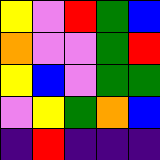[["yellow", "violet", "red", "green", "blue"], ["orange", "violet", "violet", "green", "red"], ["yellow", "blue", "violet", "green", "green"], ["violet", "yellow", "green", "orange", "blue"], ["indigo", "red", "indigo", "indigo", "indigo"]]